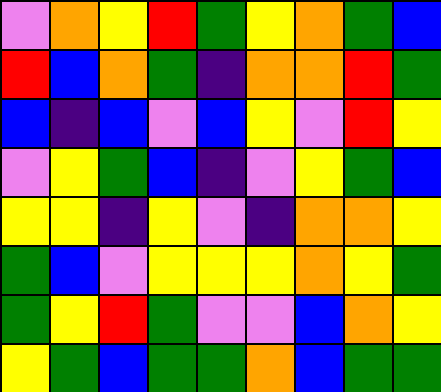[["violet", "orange", "yellow", "red", "green", "yellow", "orange", "green", "blue"], ["red", "blue", "orange", "green", "indigo", "orange", "orange", "red", "green"], ["blue", "indigo", "blue", "violet", "blue", "yellow", "violet", "red", "yellow"], ["violet", "yellow", "green", "blue", "indigo", "violet", "yellow", "green", "blue"], ["yellow", "yellow", "indigo", "yellow", "violet", "indigo", "orange", "orange", "yellow"], ["green", "blue", "violet", "yellow", "yellow", "yellow", "orange", "yellow", "green"], ["green", "yellow", "red", "green", "violet", "violet", "blue", "orange", "yellow"], ["yellow", "green", "blue", "green", "green", "orange", "blue", "green", "green"]]